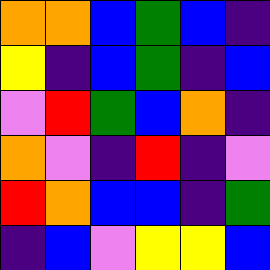[["orange", "orange", "blue", "green", "blue", "indigo"], ["yellow", "indigo", "blue", "green", "indigo", "blue"], ["violet", "red", "green", "blue", "orange", "indigo"], ["orange", "violet", "indigo", "red", "indigo", "violet"], ["red", "orange", "blue", "blue", "indigo", "green"], ["indigo", "blue", "violet", "yellow", "yellow", "blue"]]